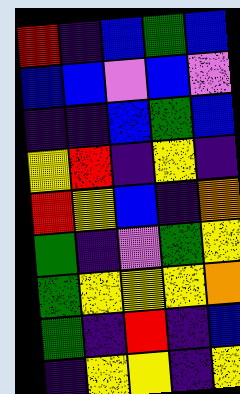[["red", "indigo", "blue", "green", "blue"], ["blue", "blue", "violet", "blue", "violet"], ["indigo", "indigo", "blue", "green", "blue"], ["yellow", "red", "indigo", "yellow", "indigo"], ["red", "yellow", "blue", "indigo", "orange"], ["green", "indigo", "violet", "green", "yellow"], ["green", "yellow", "yellow", "yellow", "orange"], ["green", "indigo", "red", "indigo", "blue"], ["indigo", "yellow", "yellow", "indigo", "yellow"]]